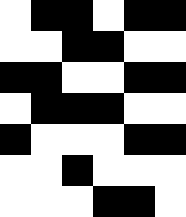[["white", "black", "black", "white", "black", "black"], ["white", "white", "black", "black", "white", "white"], ["black", "black", "white", "white", "black", "black"], ["white", "black", "black", "black", "white", "white"], ["black", "white", "white", "white", "black", "black"], ["white", "white", "black", "white", "white", "white"], ["white", "white", "white", "black", "black", "white"]]